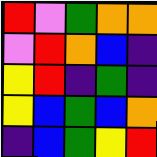[["red", "violet", "green", "orange", "orange"], ["violet", "red", "orange", "blue", "indigo"], ["yellow", "red", "indigo", "green", "indigo"], ["yellow", "blue", "green", "blue", "orange"], ["indigo", "blue", "green", "yellow", "red"]]